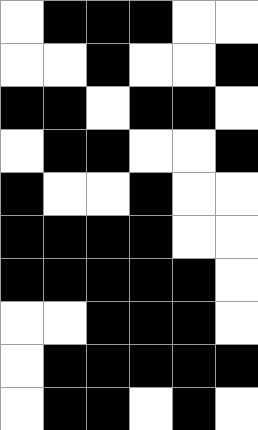[["white", "black", "black", "black", "white", "white"], ["white", "white", "black", "white", "white", "black"], ["black", "black", "white", "black", "black", "white"], ["white", "black", "black", "white", "white", "black"], ["black", "white", "white", "black", "white", "white"], ["black", "black", "black", "black", "white", "white"], ["black", "black", "black", "black", "black", "white"], ["white", "white", "black", "black", "black", "white"], ["white", "black", "black", "black", "black", "black"], ["white", "black", "black", "white", "black", "white"]]